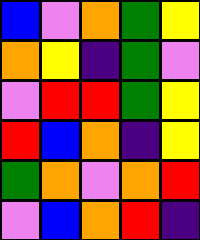[["blue", "violet", "orange", "green", "yellow"], ["orange", "yellow", "indigo", "green", "violet"], ["violet", "red", "red", "green", "yellow"], ["red", "blue", "orange", "indigo", "yellow"], ["green", "orange", "violet", "orange", "red"], ["violet", "blue", "orange", "red", "indigo"]]